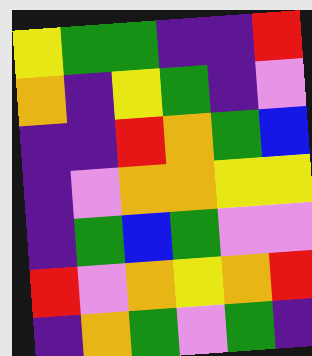[["yellow", "green", "green", "indigo", "indigo", "red"], ["orange", "indigo", "yellow", "green", "indigo", "violet"], ["indigo", "indigo", "red", "orange", "green", "blue"], ["indigo", "violet", "orange", "orange", "yellow", "yellow"], ["indigo", "green", "blue", "green", "violet", "violet"], ["red", "violet", "orange", "yellow", "orange", "red"], ["indigo", "orange", "green", "violet", "green", "indigo"]]